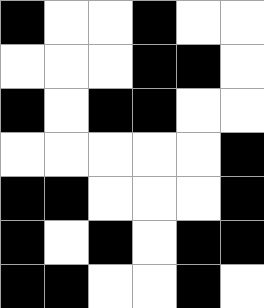[["black", "white", "white", "black", "white", "white"], ["white", "white", "white", "black", "black", "white"], ["black", "white", "black", "black", "white", "white"], ["white", "white", "white", "white", "white", "black"], ["black", "black", "white", "white", "white", "black"], ["black", "white", "black", "white", "black", "black"], ["black", "black", "white", "white", "black", "white"]]